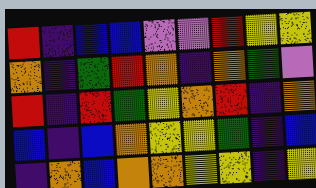[["red", "indigo", "blue", "blue", "violet", "violet", "red", "yellow", "yellow"], ["orange", "indigo", "green", "red", "orange", "indigo", "orange", "green", "violet"], ["red", "indigo", "red", "green", "yellow", "orange", "red", "indigo", "orange"], ["blue", "indigo", "blue", "orange", "yellow", "yellow", "green", "indigo", "blue"], ["indigo", "orange", "blue", "orange", "orange", "yellow", "yellow", "indigo", "yellow"]]